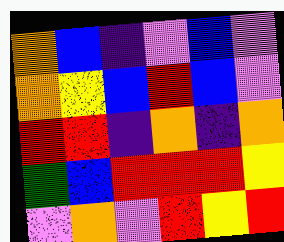[["orange", "blue", "indigo", "violet", "blue", "violet"], ["orange", "yellow", "blue", "red", "blue", "violet"], ["red", "red", "indigo", "orange", "indigo", "orange"], ["green", "blue", "red", "red", "red", "yellow"], ["violet", "orange", "violet", "red", "yellow", "red"]]